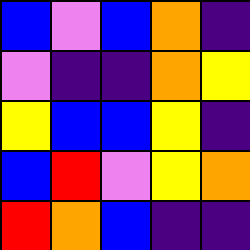[["blue", "violet", "blue", "orange", "indigo"], ["violet", "indigo", "indigo", "orange", "yellow"], ["yellow", "blue", "blue", "yellow", "indigo"], ["blue", "red", "violet", "yellow", "orange"], ["red", "orange", "blue", "indigo", "indigo"]]